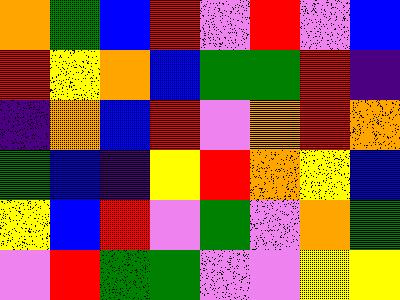[["orange", "green", "blue", "red", "violet", "red", "violet", "blue"], ["red", "yellow", "orange", "blue", "green", "green", "red", "indigo"], ["indigo", "orange", "blue", "red", "violet", "orange", "red", "orange"], ["green", "blue", "indigo", "yellow", "red", "orange", "yellow", "blue"], ["yellow", "blue", "red", "violet", "green", "violet", "orange", "green"], ["violet", "red", "green", "green", "violet", "violet", "yellow", "yellow"]]